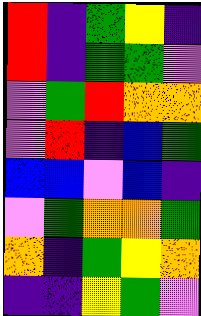[["red", "indigo", "green", "yellow", "indigo"], ["red", "indigo", "green", "green", "violet"], ["violet", "green", "red", "orange", "orange"], ["violet", "red", "indigo", "blue", "green"], ["blue", "blue", "violet", "blue", "indigo"], ["violet", "green", "orange", "orange", "green"], ["orange", "indigo", "green", "yellow", "orange"], ["indigo", "indigo", "yellow", "green", "violet"]]